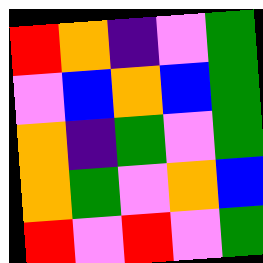[["red", "orange", "indigo", "violet", "green"], ["violet", "blue", "orange", "blue", "green"], ["orange", "indigo", "green", "violet", "green"], ["orange", "green", "violet", "orange", "blue"], ["red", "violet", "red", "violet", "green"]]